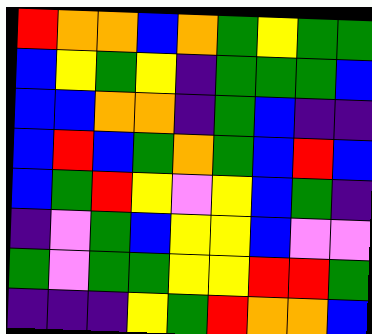[["red", "orange", "orange", "blue", "orange", "green", "yellow", "green", "green"], ["blue", "yellow", "green", "yellow", "indigo", "green", "green", "green", "blue"], ["blue", "blue", "orange", "orange", "indigo", "green", "blue", "indigo", "indigo"], ["blue", "red", "blue", "green", "orange", "green", "blue", "red", "blue"], ["blue", "green", "red", "yellow", "violet", "yellow", "blue", "green", "indigo"], ["indigo", "violet", "green", "blue", "yellow", "yellow", "blue", "violet", "violet"], ["green", "violet", "green", "green", "yellow", "yellow", "red", "red", "green"], ["indigo", "indigo", "indigo", "yellow", "green", "red", "orange", "orange", "blue"]]